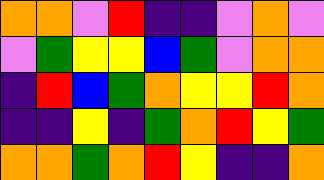[["orange", "orange", "violet", "red", "indigo", "indigo", "violet", "orange", "violet"], ["violet", "green", "yellow", "yellow", "blue", "green", "violet", "orange", "orange"], ["indigo", "red", "blue", "green", "orange", "yellow", "yellow", "red", "orange"], ["indigo", "indigo", "yellow", "indigo", "green", "orange", "red", "yellow", "green"], ["orange", "orange", "green", "orange", "red", "yellow", "indigo", "indigo", "orange"]]